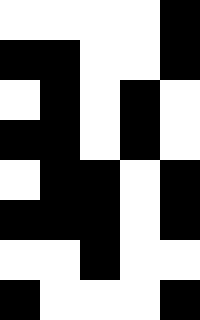[["white", "white", "white", "white", "black"], ["black", "black", "white", "white", "black"], ["white", "black", "white", "black", "white"], ["black", "black", "white", "black", "white"], ["white", "black", "black", "white", "black"], ["black", "black", "black", "white", "black"], ["white", "white", "black", "white", "white"], ["black", "white", "white", "white", "black"]]